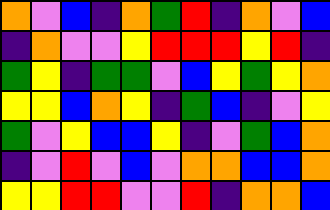[["orange", "violet", "blue", "indigo", "orange", "green", "red", "indigo", "orange", "violet", "blue"], ["indigo", "orange", "violet", "violet", "yellow", "red", "red", "red", "yellow", "red", "indigo"], ["green", "yellow", "indigo", "green", "green", "violet", "blue", "yellow", "green", "yellow", "orange"], ["yellow", "yellow", "blue", "orange", "yellow", "indigo", "green", "blue", "indigo", "violet", "yellow"], ["green", "violet", "yellow", "blue", "blue", "yellow", "indigo", "violet", "green", "blue", "orange"], ["indigo", "violet", "red", "violet", "blue", "violet", "orange", "orange", "blue", "blue", "orange"], ["yellow", "yellow", "red", "red", "violet", "violet", "red", "indigo", "orange", "orange", "blue"]]